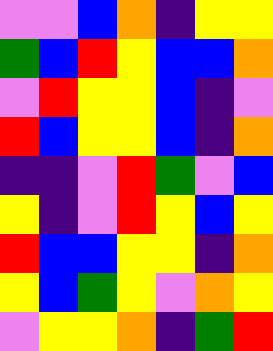[["violet", "violet", "blue", "orange", "indigo", "yellow", "yellow"], ["green", "blue", "red", "yellow", "blue", "blue", "orange"], ["violet", "red", "yellow", "yellow", "blue", "indigo", "violet"], ["red", "blue", "yellow", "yellow", "blue", "indigo", "orange"], ["indigo", "indigo", "violet", "red", "green", "violet", "blue"], ["yellow", "indigo", "violet", "red", "yellow", "blue", "yellow"], ["red", "blue", "blue", "yellow", "yellow", "indigo", "orange"], ["yellow", "blue", "green", "yellow", "violet", "orange", "yellow"], ["violet", "yellow", "yellow", "orange", "indigo", "green", "red"]]